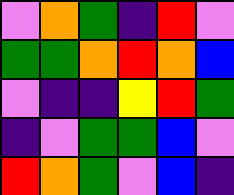[["violet", "orange", "green", "indigo", "red", "violet"], ["green", "green", "orange", "red", "orange", "blue"], ["violet", "indigo", "indigo", "yellow", "red", "green"], ["indigo", "violet", "green", "green", "blue", "violet"], ["red", "orange", "green", "violet", "blue", "indigo"]]